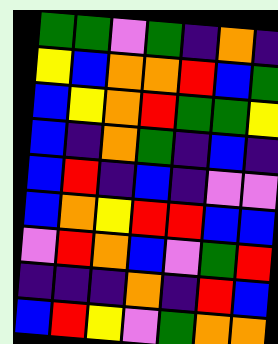[["green", "green", "violet", "green", "indigo", "orange", "indigo"], ["yellow", "blue", "orange", "orange", "red", "blue", "green"], ["blue", "yellow", "orange", "red", "green", "green", "yellow"], ["blue", "indigo", "orange", "green", "indigo", "blue", "indigo"], ["blue", "red", "indigo", "blue", "indigo", "violet", "violet"], ["blue", "orange", "yellow", "red", "red", "blue", "blue"], ["violet", "red", "orange", "blue", "violet", "green", "red"], ["indigo", "indigo", "indigo", "orange", "indigo", "red", "blue"], ["blue", "red", "yellow", "violet", "green", "orange", "orange"]]